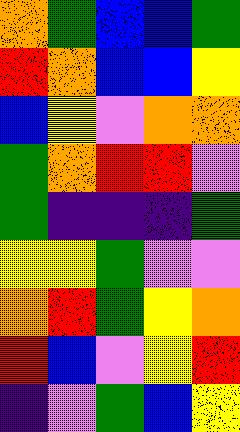[["orange", "green", "blue", "blue", "green"], ["red", "orange", "blue", "blue", "yellow"], ["blue", "yellow", "violet", "orange", "orange"], ["green", "orange", "red", "red", "violet"], ["green", "indigo", "indigo", "indigo", "green"], ["yellow", "yellow", "green", "violet", "violet"], ["orange", "red", "green", "yellow", "orange"], ["red", "blue", "violet", "yellow", "red"], ["indigo", "violet", "green", "blue", "yellow"]]